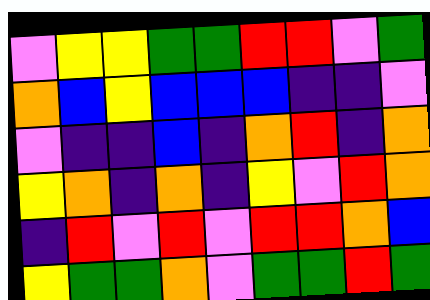[["violet", "yellow", "yellow", "green", "green", "red", "red", "violet", "green"], ["orange", "blue", "yellow", "blue", "blue", "blue", "indigo", "indigo", "violet"], ["violet", "indigo", "indigo", "blue", "indigo", "orange", "red", "indigo", "orange"], ["yellow", "orange", "indigo", "orange", "indigo", "yellow", "violet", "red", "orange"], ["indigo", "red", "violet", "red", "violet", "red", "red", "orange", "blue"], ["yellow", "green", "green", "orange", "violet", "green", "green", "red", "green"]]